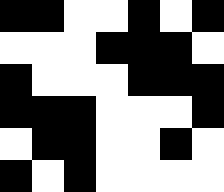[["black", "black", "white", "white", "black", "white", "black"], ["white", "white", "white", "black", "black", "black", "white"], ["black", "white", "white", "white", "black", "black", "black"], ["black", "black", "black", "white", "white", "white", "black"], ["white", "black", "black", "white", "white", "black", "white"], ["black", "white", "black", "white", "white", "white", "white"]]